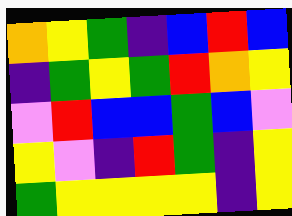[["orange", "yellow", "green", "indigo", "blue", "red", "blue"], ["indigo", "green", "yellow", "green", "red", "orange", "yellow"], ["violet", "red", "blue", "blue", "green", "blue", "violet"], ["yellow", "violet", "indigo", "red", "green", "indigo", "yellow"], ["green", "yellow", "yellow", "yellow", "yellow", "indigo", "yellow"]]